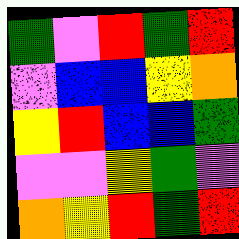[["green", "violet", "red", "green", "red"], ["violet", "blue", "blue", "yellow", "orange"], ["yellow", "red", "blue", "blue", "green"], ["violet", "violet", "yellow", "green", "violet"], ["orange", "yellow", "red", "green", "red"]]